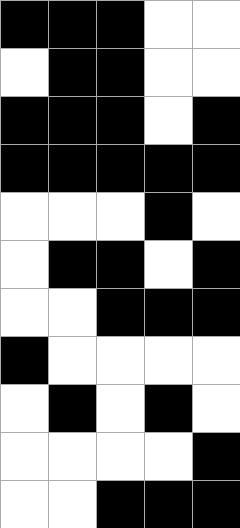[["black", "black", "black", "white", "white"], ["white", "black", "black", "white", "white"], ["black", "black", "black", "white", "black"], ["black", "black", "black", "black", "black"], ["white", "white", "white", "black", "white"], ["white", "black", "black", "white", "black"], ["white", "white", "black", "black", "black"], ["black", "white", "white", "white", "white"], ["white", "black", "white", "black", "white"], ["white", "white", "white", "white", "black"], ["white", "white", "black", "black", "black"]]